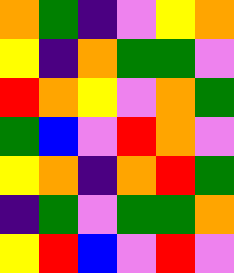[["orange", "green", "indigo", "violet", "yellow", "orange"], ["yellow", "indigo", "orange", "green", "green", "violet"], ["red", "orange", "yellow", "violet", "orange", "green"], ["green", "blue", "violet", "red", "orange", "violet"], ["yellow", "orange", "indigo", "orange", "red", "green"], ["indigo", "green", "violet", "green", "green", "orange"], ["yellow", "red", "blue", "violet", "red", "violet"]]